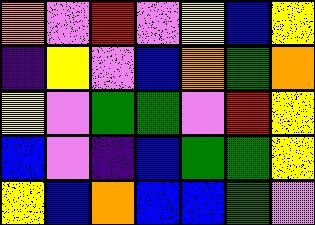[["orange", "violet", "red", "violet", "yellow", "blue", "yellow"], ["indigo", "yellow", "violet", "blue", "orange", "green", "orange"], ["yellow", "violet", "green", "green", "violet", "red", "yellow"], ["blue", "violet", "indigo", "blue", "green", "green", "yellow"], ["yellow", "blue", "orange", "blue", "blue", "green", "violet"]]